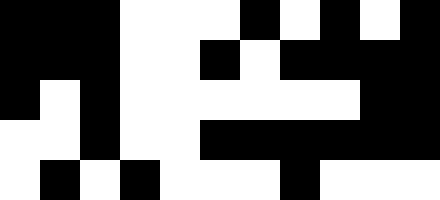[["black", "black", "black", "white", "white", "white", "black", "white", "black", "white", "black"], ["black", "black", "black", "white", "white", "black", "white", "black", "black", "black", "black"], ["black", "white", "black", "white", "white", "white", "white", "white", "white", "black", "black"], ["white", "white", "black", "white", "white", "black", "black", "black", "black", "black", "black"], ["white", "black", "white", "black", "white", "white", "white", "black", "white", "white", "white"]]